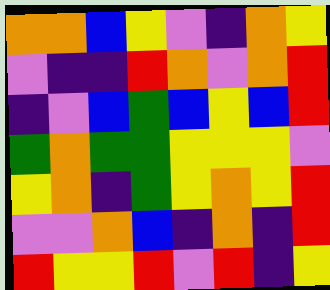[["orange", "orange", "blue", "yellow", "violet", "indigo", "orange", "yellow"], ["violet", "indigo", "indigo", "red", "orange", "violet", "orange", "red"], ["indigo", "violet", "blue", "green", "blue", "yellow", "blue", "red"], ["green", "orange", "green", "green", "yellow", "yellow", "yellow", "violet"], ["yellow", "orange", "indigo", "green", "yellow", "orange", "yellow", "red"], ["violet", "violet", "orange", "blue", "indigo", "orange", "indigo", "red"], ["red", "yellow", "yellow", "red", "violet", "red", "indigo", "yellow"]]